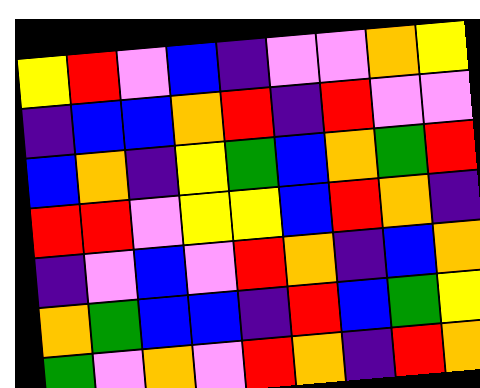[["yellow", "red", "violet", "blue", "indigo", "violet", "violet", "orange", "yellow"], ["indigo", "blue", "blue", "orange", "red", "indigo", "red", "violet", "violet"], ["blue", "orange", "indigo", "yellow", "green", "blue", "orange", "green", "red"], ["red", "red", "violet", "yellow", "yellow", "blue", "red", "orange", "indigo"], ["indigo", "violet", "blue", "violet", "red", "orange", "indigo", "blue", "orange"], ["orange", "green", "blue", "blue", "indigo", "red", "blue", "green", "yellow"], ["green", "violet", "orange", "violet", "red", "orange", "indigo", "red", "orange"]]